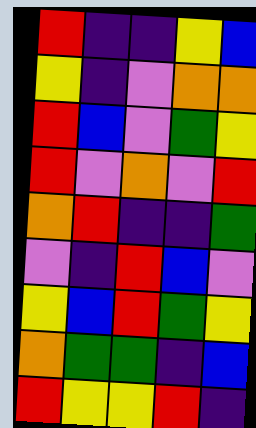[["red", "indigo", "indigo", "yellow", "blue"], ["yellow", "indigo", "violet", "orange", "orange"], ["red", "blue", "violet", "green", "yellow"], ["red", "violet", "orange", "violet", "red"], ["orange", "red", "indigo", "indigo", "green"], ["violet", "indigo", "red", "blue", "violet"], ["yellow", "blue", "red", "green", "yellow"], ["orange", "green", "green", "indigo", "blue"], ["red", "yellow", "yellow", "red", "indigo"]]